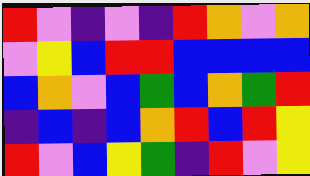[["red", "violet", "indigo", "violet", "indigo", "red", "orange", "violet", "orange"], ["violet", "yellow", "blue", "red", "red", "blue", "blue", "blue", "blue"], ["blue", "orange", "violet", "blue", "green", "blue", "orange", "green", "red"], ["indigo", "blue", "indigo", "blue", "orange", "red", "blue", "red", "yellow"], ["red", "violet", "blue", "yellow", "green", "indigo", "red", "violet", "yellow"]]